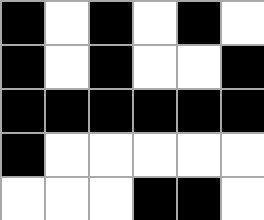[["black", "white", "black", "white", "black", "white"], ["black", "white", "black", "white", "white", "black"], ["black", "black", "black", "black", "black", "black"], ["black", "white", "white", "white", "white", "white"], ["white", "white", "white", "black", "black", "white"]]